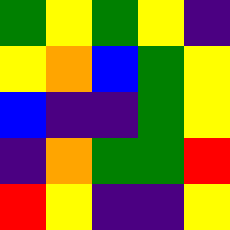[["green", "yellow", "green", "yellow", "indigo"], ["yellow", "orange", "blue", "green", "yellow"], ["blue", "indigo", "indigo", "green", "yellow"], ["indigo", "orange", "green", "green", "red"], ["red", "yellow", "indigo", "indigo", "yellow"]]